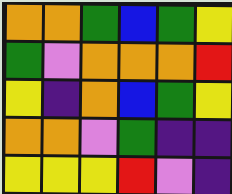[["orange", "orange", "green", "blue", "green", "yellow"], ["green", "violet", "orange", "orange", "orange", "red"], ["yellow", "indigo", "orange", "blue", "green", "yellow"], ["orange", "orange", "violet", "green", "indigo", "indigo"], ["yellow", "yellow", "yellow", "red", "violet", "indigo"]]